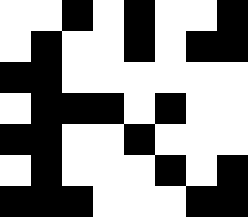[["white", "white", "black", "white", "black", "white", "white", "black"], ["white", "black", "white", "white", "black", "white", "black", "black"], ["black", "black", "white", "white", "white", "white", "white", "white"], ["white", "black", "black", "black", "white", "black", "white", "white"], ["black", "black", "white", "white", "black", "white", "white", "white"], ["white", "black", "white", "white", "white", "black", "white", "black"], ["black", "black", "black", "white", "white", "white", "black", "black"]]